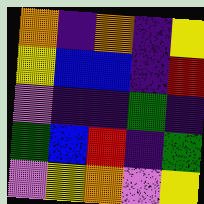[["orange", "indigo", "orange", "indigo", "yellow"], ["yellow", "blue", "blue", "indigo", "red"], ["violet", "indigo", "indigo", "green", "indigo"], ["green", "blue", "red", "indigo", "green"], ["violet", "yellow", "orange", "violet", "yellow"]]